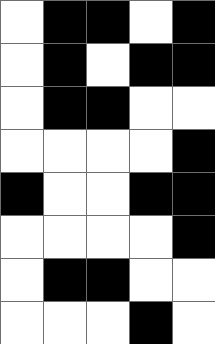[["white", "black", "black", "white", "black"], ["white", "black", "white", "black", "black"], ["white", "black", "black", "white", "white"], ["white", "white", "white", "white", "black"], ["black", "white", "white", "black", "black"], ["white", "white", "white", "white", "black"], ["white", "black", "black", "white", "white"], ["white", "white", "white", "black", "white"]]